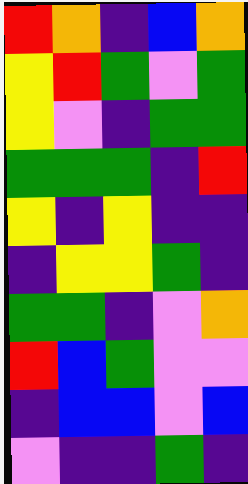[["red", "orange", "indigo", "blue", "orange"], ["yellow", "red", "green", "violet", "green"], ["yellow", "violet", "indigo", "green", "green"], ["green", "green", "green", "indigo", "red"], ["yellow", "indigo", "yellow", "indigo", "indigo"], ["indigo", "yellow", "yellow", "green", "indigo"], ["green", "green", "indigo", "violet", "orange"], ["red", "blue", "green", "violet", "violet"], ["indigo", "blue", "blue", "violet", "blue"], ["violet", "indigo", "indigo", "green", "indigo"]]